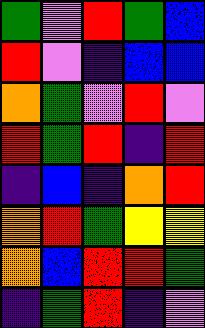[["green", "violet", "red", "green", "blue"], ["red", "violet", "indigo", "blue", "blue"], ["orange", "green", "violet", "red", "violet"], ["red", "green", "red", "indigo", "red"], ["indigo", "blue", "indigo", "orange", "red"], ["orange", "red", "green", "yellow", "yellow"], ["orange", "blue", "red", "red", "green"], ["indigo", "green", "red", "indigo", "violet"]]